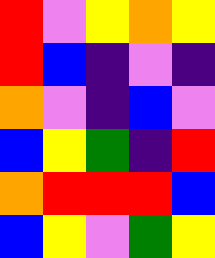[["red", "violet", "yellow", "orange", "yellow"], ["red", "blue", "indigo", "violet", "indigo"], ["orange", "violet", "indigo", "blue", "violet"], ["blue", "yellow", "green", "indigo", "red"], ["orange", "red", "red", "red", "blue"], ["blue", "yellow", "violet", "green", "yellow"]]